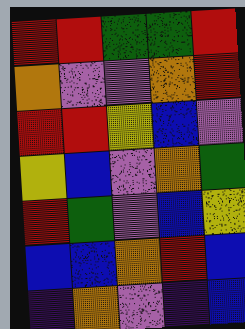[["red", "red", "green", "green", "red"], ["orange", "violet", "violet", "orange", "red"], ["red", "red", "yellow", "blue", "violet"], ["yellow", "blue", "violet", "orange", "green"], ["red", "green", "violet", "blue", "yellow"], ["blue", "blue", "orange", "red", "blue"], ["indigo", "orange", "violet", "indigo", "blue"]]